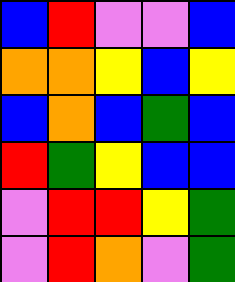[["blue", "red", "violet", "violet", "blue"], ["orange", "orange", "yellow", "blue", "yellow"], ["blue", "orange", "blue", "green", "blue"], ["red", "green", "yellow", "blue", "blue"], ["violet", "red", "red", "yellow", "green"], ["violet", "red", "orange", "violet", "green"]]